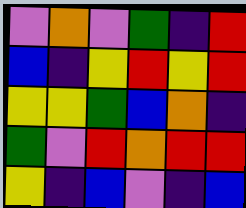[["violet", "orange", "violet", "green", "indigo", "red"], ["blue", "indigo", "yellow", "red", "yellow", "red"], ["yellow", "yellow", "green", "blue", "orange", "indigo"], ["green", "violet", "red", "orange", "red", "red"], ["yellow", "indigo", "blue", "violet", "indigo", "blue"]]